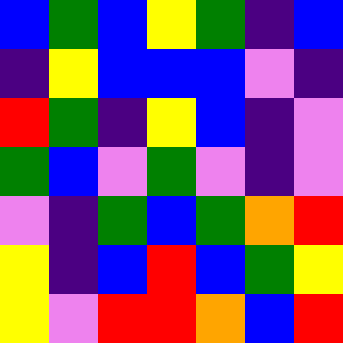[["blue", "green", "blue", "yellow", "green", "indigo", "blue"], ["indigo", "yellow", "blue", "blue", "blue", "violet", "indigo"], ["red", "green", "indigo", "yellow", "blue", "indigo", "violet"], ["green", "blue", "violet", "green", "violet", "indigo", "violet"], ["violet", "indigo", "green", "blue", "green", "orange", "red"], ["yellow", "indigo", "blue", "red", "blue", "green", "yellow"], ["yellow", "violet", "red", "red", "orange", "blue", "red"]]